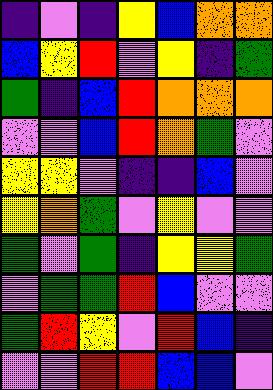[["indigo", "violet", "indigo", "yellow", "blue", "orange", "orange"], ["blue", "yellow", "red", "violet", "yellow", "indigo", "green"], ["green", "indigo", "blue", "red", "orange", "orange", "orange"], ["violet", "violet", "blue", "red", "orange", "green", "violet"], ["yellow", "yellow", "violet", "indigo", "indigo", "blue", "violet"], ["yellow", "orange", "green", "violet", "yellow", "violet", "violet"], ["green", "violet", "green", "indigo", "yellow", "yellow", "green"], ["violet", "green", "green", "red", "blue", "violet", "violet"], ["green", "red", "yellow", "violet", "red", "blue", "indigo"], ["violet", "violet", "red", "red", "blue", "blue", "violet"]]